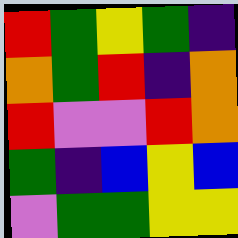[["red", "green", "yellow", "green", "indigo"], ["orange", "green", "red", "indigo", "orange"], ["red", "violet", "violet", "red", "orange"], ["green", "indigo", "blue", "yellow", "blue"], ["violet", "green", "green", "yellow", "yellow"]]